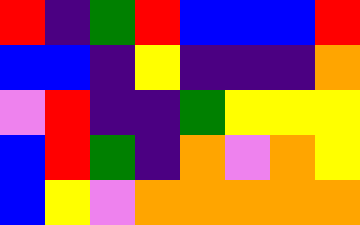[["red", "indigo", "green", "red", "blue", "blue", "blue", "red"], ["blue", "blue", "indigo", "yellow", "indigo", "indigo", "indigo", "orange"], ["violet", "red", "indigo", "indigo", "green", "yellow", "yellow", "yellow"], ["blue", "red", "green", "indigo", "orange", "violet", "orange", "yellow"], ["blue", "yellow", "violet", "orange", "orange", "orange", "orange", "orange"]]